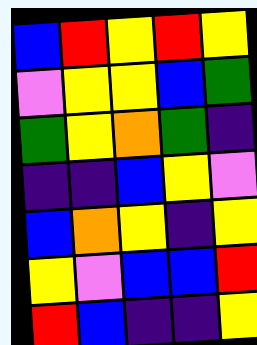[["blue", "red", "yellow", "red", "yellow"], ["violet", "yellow", "yellow", "blue", "green"], ["green", "yellow", "orange", "green", "indigo"], ["indigo", "indigo", "blue", "yellow", "violet"], ["blue", "orange", "yellow", "indigo", "yellow"], ["yellow", "violet", "blue", "blue", "red"], ["red", "blue", "indigo", "indigo", "yellow"]]